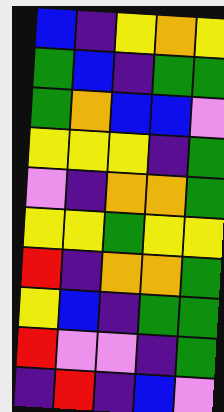[["blue", "indigo", "yellow", "orange", "yellow"], ["green", "blue", "indigo", "green", "green"], ["green", "orange", "blue", "blue", "violet"], ["yellow", "yellow", "yellow", "indigo", "green"], ["violet", "indigo", "orange", "orange", "green"], ["yellow", "yellow", "green", "yellow", "yellow"], ["red", "indigo", "orange", "orange", "green"], ["yellow", "blue", "indigo", "green", "green"], ["red", "violet", "violet", "indigo", "green"], ["indigo", "red", "indigo", "blue", "violet"]]